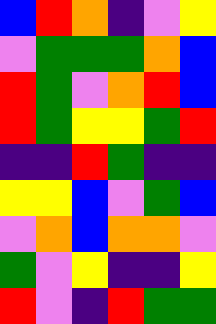[["blue", "red", "orange", "indigo", "violet", "yellow"], ["violet", "green", "green", "green", "orange", "blue"], ["red", "green", "violet", "orange", "red", "blue"], ["red", "green", "yellow", "yellow", "green", "red"], ["indigo", "indigo", "red", "green", "indigo", "indigo"], ["yellow", "yellow", "blue", "violet", "green", "blue"], ["violet", "orange", "blue", "orange", "orange", "violet"], ["green", "violet", "yellow", "indigo", "indigo", "yellow"], ["red", "violet", "indigo", "red", "green", "green"]]